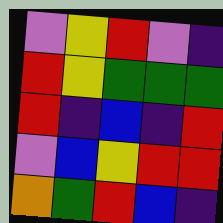[["violet", "yellow", "red", "violet", "indigo"], ["red", "yellow", "green", "green", "green"], ["red", "indigo", "blue", "indigo", "red"], ["violet", "blue", "yellow", "red", "red"], ["orange", "green", "red", "blue", "indigo"]]